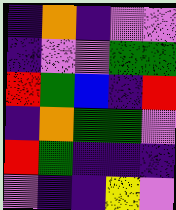[["indigo", "orange", "indigo", "violet", "violet"], ["indigo", "violet", "violet", "green", "green"], ["red", "green", "blue", "indigo", "red"], ["indigo", "orange", "green", "green", "violet"], ["red", "green", "indigo", "indigo", "indigo"], ["violet", "indigo", "indigo", "yellow", "violet"]]